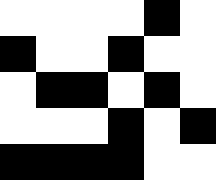[["white", "white", "white", "white", "black", "white"], ["black", "white", "white", "black", "white", "white"], ["white", "black", "black", "white", "black", "white"], ["white", "white", "white", "black", "white", "black"], ["black", "black", "black", "black", "white", "white"]]